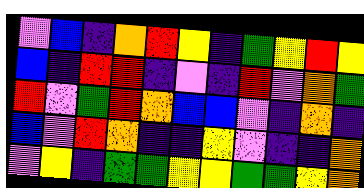[["violet", "blue", "indigo", "orange", "red", "yellow", "indigo", "green", "yellow", "red", "yellow"], ["blue", "indigo", "red", "red", "indigo", "violet", "indigo", "red", "violet", "orange", "green"], ["red", "violet", "green", "red", "orange", "blue", "blue", "violet", "indigo", "orange", "indigo"], ["blue", "violet", "red", "orange", "indigo", "indigo", "yellow", "violet", "indigo", "indigo", "orange"], ["violet", "yellow", "indigo", "green", "green", "yellow", "yellow", "green", "green", "yellow", "orange"]]